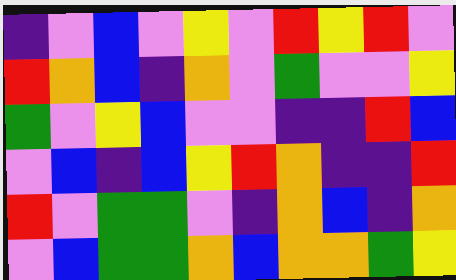[["indigo", "violet", "blue", "violet", "yellow", "violet", "red", "yellow", "red", "violet"], ["red", "orange", "blue", "indigo", "orange", "violet", "green", "violet", "violet", "yellow"], ["green", "violet", "yellow", "blue", "violet", "violet", "indigo", "indigo", "red", "blue"], ["violet", "blue", "indigo", "blue", "yellow", "red", "orange", "indigo", "indigo", "red"], ["red", "violet", "green", "green", "violet", "indigo", "orange", "blue", "indigo", "orange"], ["violet", "blue", "green", "green", "orange", "blue", "orange", "orange", "green", "yellow"]]